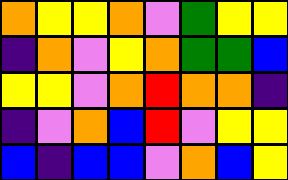[["orange", "yellow", "yellow", "orange", "violet", "green", "yellow", "yellow"], ["indigo", "orange", "violet", "yellow", "orange", "green", "green", "blue"], ["yellow", "yellow", "violet", "orange", "red", "orange", "orange", "indigo"], ["indigo", "violet", "orange", "blue", "red", "violet", "yellow", "yellow"], ["blue", "indigo", "blue", "blue", "violet", "orange", "blue", "yellow"]]